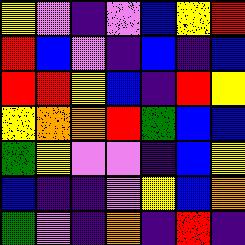[["yellow", "violet", "indigo", "violet", "blue", "yellow", "red"], ["red", "blue", "violet", "indigo", "blue", "indigo", "blue"], ["red", "red", "yellow", "blue", "indigo", "red", "yellow"], ["yellow", "orange", "orange", "red", "green", "blue", "blue"], ["green", "yellow", "violet", "violet", "indigo", "blue", "yellow"], ["blue", "indigo", "indigo", "violet", "yellow", "blue", "orange"], ["green", "violet", "indigo", "orange", "indigo", "red", "indigo"]]